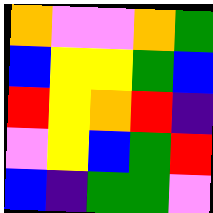[["orange", "violet", "violet", "orange", "green"], ["blue", "yellow", "yellow", "green", "blue"], ["red", "yellow", "orange", "red", "indigo"], ["violet", "yellow", "blue", "green", "red"], ["blue", "indigo", "green", "green", "violet"]]